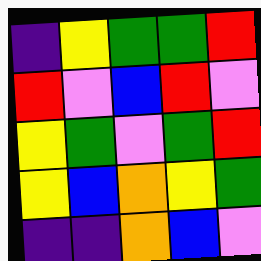[["indigo", "yellow", "green", "green", "red"], ["red", "violet", "blue", "red", "violet"], ["yellow", "green", "violet", "green", "red"], ["yellow", "blue", "orange", "yellow", "green"], ["indigo", "indigo", "orange", "blue", "violet"]]